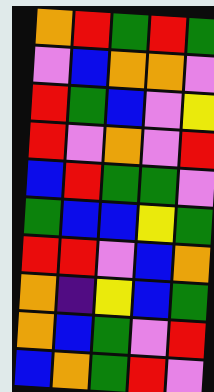[["orange", "red", "green", "red", "green"], ["violet", "blue", "orange", "orange", "violet"], ["red", "green", "blue", "violet", "yellow"], ["red", "violet", "orange", "violet", "red"], ["blue", "red", "green", "green", "violet"], ["green", "blue", "blue", "yellow", "green"], ["red", "red", "violet", "blue", "orange"], ["orange", "indigo", "yellow", "blue", "green"], ["orange", "blue", "green", "violet", "red"], ["blue", "orange", "green", "red", "violet"]]